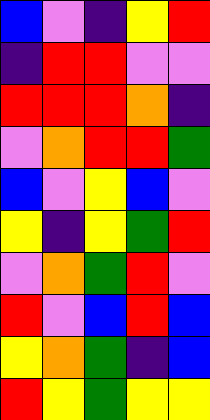[["blue", "violet", "indigo", "yellow", "red"], ["indigo", "red", "red", "violet", "violet"], ["red", "red", "red", "orange", "indigo"], ["violet", "orange", "red", "red", "green"], ["blue", "violet", "yellow", "blue", "violet"], ["yellow", "indigo", "yellow", "green", "red"], ["violet", "orange", "green", "red", "violet"], ["red", "violet", "blue", "red", "blue"], ["yellow", "orange", "green", "indigo", "blue"], ["red", "yellow", "green", "yellow", "yellow"]]